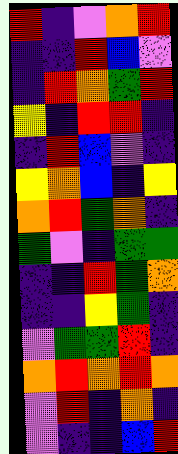[["red", "indigo", "violet", "orange", "red"], ["indigo", "indigo", "red", "blue", "violet"], ["indigo", "red", "orange", "green", "red"], ["yellow", "indigo", "red", "red", "indigo"], ["indigo", "red", "blue", "violet", "indigo"], ["yellow", "orange", "blue", "indigo", "yellow"], ["orange", "red", "green", "orange", "indigo"], ["green", "violet", "indigo", "green", "green"], ["indigo", "indigo", "red", "green", "orange"], ["indigo", "indigo", "yellow", "green", "indigo"], ["violet", "green", "green", "red", "indigo"], ["orange", "red", "orange", "red", "orange"], ["violet", "red", "indigo", "orange", "indigo"], ["violet", "indigo", "indigo", "blue", "red"]]